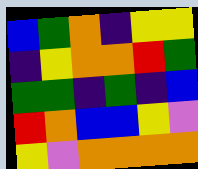[["blue", "green", "orange", "indigo", "yellow", "yellow"], ["indigo", "yellow", "orange", "orange", "red", "green"], ["green", "green", "indigo", "green", "indigo", "blue"], ["red", "orange", "blue", "blue", "yellow", "violet"], ["yellow", "violet", "orange", "orange", "orange", "orange"]]